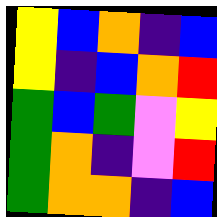[["yellow", "blue", "orange", "indigo", "blue"], ["yellow", "indigo", "blue", "orange", "red"], ["green", "blue", "green", "violet", "yellow"], ["green", "orange", "indigo", "violet", "red"], ["green", "orange", "orange", "indigo", "blue"]]